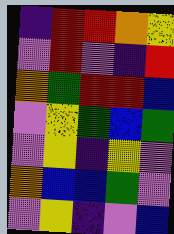[["indigo", "red", "red", "orange", "yellow"], ["violet", "red", "violet", "indigo", "red"], ["orange", "green", "red", "red", "blue"], ["violet", "yellow", "green", "blue", "green"], ["violet", "yellow", "indigo", "yellow", "violet"], ["orange", "blue", "blue", "green", "violet"], ["violet", "yellow", "indigo", "violet", "blue"]]